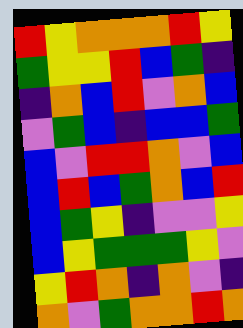[["red", "yellow", "orange", "orange", "orange", "red", "yellow"], ["green", "yellow", "yellow", "red", "blue", "green", "indigo"], ["indigo", "orange", "blue", "red", "violet", "orange", "blue"], ["violet", "green", "blue", "indigo", "blue", "blue", "green"], ["blue", "violet", "red", "red", "orange", "violet", "blue"], ["blue", "red", "blue", "green", "orange", "blue", "red"], ["blue", "green", "yellow", "indigo", "violet", "violet", "yellow"], ["blue", "yellow", "green", "green", "green", "yellow", "violet"], ["yellow", "red", "orange", "indigo", "orange", "violet", "indigo"], ["orange", "violet", "green", "orange", "orange", "red", "orange"]]